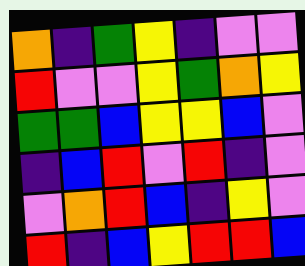[["orange", "indigo", "green", "yellow", "indigo", "violet", "violet"], ["red", "violet", "violet", "yellow", "green", "orange", "yellow"], ["green", "green", "blue", "yellow", "yellow", "blue", "violet"], ["indigo", "blue", "red", "violet", "red", "indigo", "violet"], ["violet", "orange", "red", "blue", "indigo", "yellow", "violet"], ["red", "indigo", "blue", "yellow", "red", "red", "blue"]]